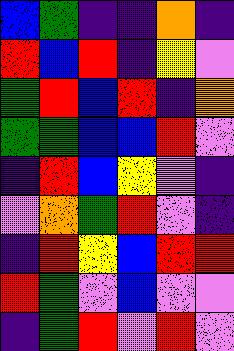[["blue", "green", "indigo", "indigo", "orange", "indigo"], ["red", "blue", "red", "indigo", "yellow", "violet"], ["green", "red", "blue", "red", "indigo", "orange"], ["green", "green", "blue", "blue", "red", "violet"], ["indigo", "red", "blue", "yellow", "violet", "indigo"], ["violet", "orange", "green", "red", "violet", "indigo"], ["indigo", "red", "yellow", "blue", "red", "red"], ["red", "green", "violet", "blue", "violet", "violet"], ["indigo", "green", "red", "violet", "red", "violet"]]